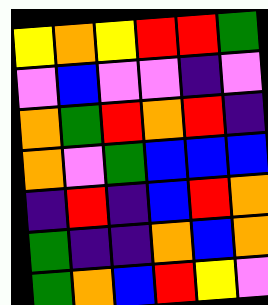[["yellow", "orange", "yellow", "red", "red", "green"], ["violet", "blue", "violet", "violet", "indigo", "violet"], ["orange", "green", "red", "orange", "red", "indigo"], ["orange", "violet", "green", "blue", "blue", "blue"], ["indigo", "red", "indigo", "blue", "red", "orange"], ["green", "indigo", "indigo", "orange", "blue", "orange"], ["green", "orange", "blue", "red", "yellow", "violet"]]